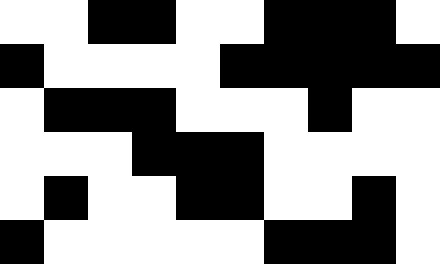[["white", "white", "black", "black", "white", "white", "black", "black", "black", "white"], ["black", "white", "white", "white", "white", "black", "black", "black", "black", "black"], ["white", "black", "black", "black", "white", "white", "white", "black", "white", "white"], ["white", "white", "white", "black", "black", "black", "white", "white", "white", "white"], ["white", "black", "white", "white", "black", "black", "white", "white", "black", "white"], ["black", "white", "white", "white", "white", "white", "black", "black", "black", "white"]]